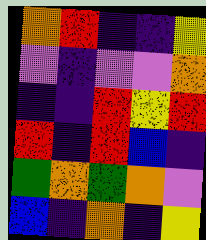[["orange", "red", "indigo", "indigo", "yellow"], ["violet", "indigo", "violet", "violet", "orange"], ["indigo", "indigo", "red", "yellow", "red"], ["red", "indigo", "red", "blue", "indigo"], ["green", "orange", "green", "orange", "violet"], ["blue", "indigo", "orange", "indigo", "yellow"]]